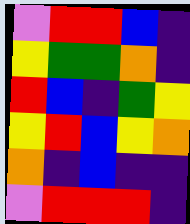[["violet", "red", "red", "blue", "indigo"], ["yellow", "green", "green", "orange", "indigo"], ["red", "blue", "indigo", "green", "yellow"], ["yellow", "red", "blue", "yellow", "orange"], ["orange", "indigo", "blue", "indigo", "indigo"], ["violet", "red", "red", "red", "indigo"]]